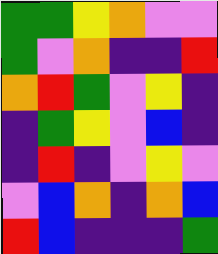[["green", "green", "yellow", "orange", "violet", "violet"], ["green", "violet", "orange", "indigo", "indigo", "red"], ["orange", "red", "green", "violet", "yellow", "indigo"], ["indigo", "green", "yellow", "violet", "blue", "indigo"], ["indigo", "red", "indigo", "violet", "yellow", "violet"], ["violet", "blue", "orange", "indigo", "orange", "blue"], ["red", "blue", "indigo", "indigo", "indigo", "green"]]